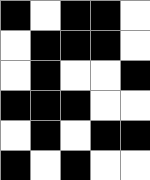[["black", "white", "black", "black", "white"], ["white", "black", "black", "black", "white"], ["white", "black", "white", "white", "black"], ["black", "black", "black", "white", "white"], ["white", "black", "white", "black", "black"], ["black", "white", "black", "white", "white"]]